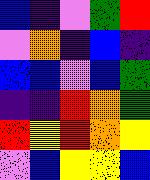[["blue", "indigo", "violet", "green", "red"], ["violet", "orange", "indigo", "blue", "indigo"], ["blue", "blue", "violet", "blue", "green"], ["indigo", "indigo", "red", "orange", "green"], ["red", "yellow", "red", "orange", "yellow"], ["violet", "blue", "yellow", "yellow", "blue"]]